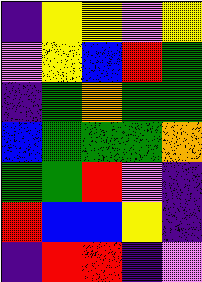[["indigo", "yellow", "yellow", "violet", "yellow"], ["violet", "yellow", "blue", "red", "green"], ["indigo", "green", "orange", "green", "green"], ["blue", "green", "green", "green", "orange"], ["green", "green", "red", "violet", "indigo"], ["red", "blue", "blue", "yellow", "indigo"], ["indigo", "red", "red", "indigo", "violet"]]